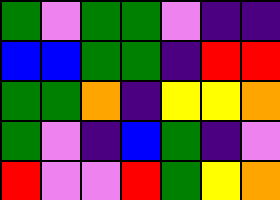[["green", "violet", "green", "green", "violet", "indigo", "indigo"], ["blue", "blue", "green", "green", "indigo", "red", "red"], ["green", "green", "orange", "indigo", "yellow", "yellow", "orange"], ["green", "violet", "indigo", "blue", "green", "indigo", "violet"], ["red", "violet", "violet", "red", "green", "yellow", "orange"]]